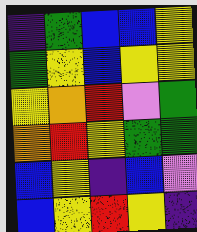[["indigo", "green", "blue", "blue", "yellow"], ["green", "yellow", "blue", "yellow", "yellow"], ["yellow", "orange", "red", "violet", "green"], ["orange", "red", "yellow", "green", "green"], ["blue", "yellow", "indigo", "blue", "violet"], ["blue", "yellow", "red", "yellow", "indigo"]]